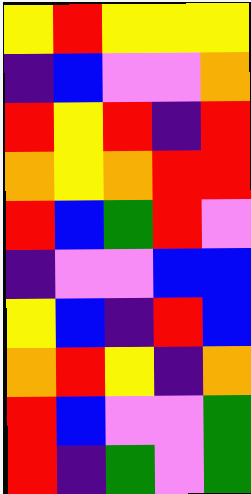[["yellow", "red", "yellow", "yellow", "yellow"], ["indigo", "blue", "violet", "violet", "orange"], ["red", "yellow", "red", "indigo", "red"], ["orange", "yellow", "orange", "red", "red"], ["red", "blue", "green", "red", "violet"], ["indigo", "violet", "violet", "blue", "blue"], ["yellow", "blue", "indigo", "red", "blue"], ["orange", "red", "yellow", "indigo", "orange"], ["red", "blue", "violet", "violet", "green"], ["red", "indigo", "green", "violet", "green"]]